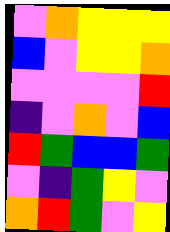[["violet", "orange", "yellow", "yellow", "yellow"], ["blue", "violet", "yellow", "yellow", "orange"], ["violet", "violet", "violet", "violet", "red"], ["indigo", "violet", "orange", "violet", "blue"], ["red", "green", "blue", "blue", "green"], ["violet", "indigo", "green", "yellow", "violet"], ["orange", "red", "green", "violet", "yellow"]]